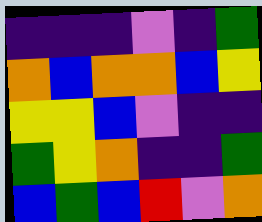[["indigo", "indigo", "indigo", "violet", "indigo", "green"], ["orange", "blue", "orange", "orange", "blue", "yellow"], ["yellow", "yellow", "blue", "violet", "indigo", "indigo"], ["green", "yellow", "orange", "indigo", "indigo", "green"], ["blue", "green", "blue", "red", "violet", "orange"]]